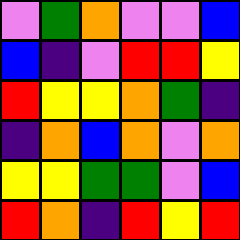[["violet", "green", "orange", "violet", "violet", "blue"], ["blue", "indigo", "violet", "red", "red", "yellow"], ["red", "yellow", "yellow", "orange", "green", "indigo"], ["indigo", "orange", "blue", "orange", "violet", "orange"], ["yellow", "yellow", "green", "green", "violet", "blue"], ["red", "orange", "indigo", "red", "yellow", "red"]]